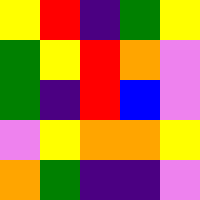[["yellow", "red", "indigo", "green", "yellow"], ["green", "yellow", "red", "orange", "violet"], ["green", "indigo", "red", "blue", "violet"], ["violet", "yellow", "orange", "orange", "yellow"], ["orange", "green", "indigo", "indigo", "violet"]]